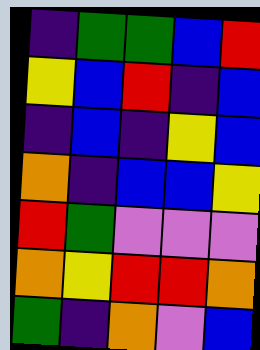[["indigo", "green", "green", "blue", "red"], ["yellow", "blue", "red", "indigo", "blue"], ["indigo", "blue", "indigo", "yellow", "blue"], ["orange", "indigo", "blue", "blue", "yellow"], ["red", "green", "violet", "violet", "violet"], ["orange", "yellow", "red", "red", "orange"], ["green", "indigo", "orange", "violet", "blue"]]